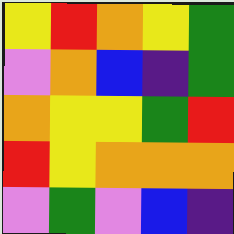[["yellow", "red", "orange", "yellow", "green"], ["violet", "orange", "blue", "indigo", "green"], ["orange", "yellow", "yellow", "green", "red"], ["red", "yellow", "orange", "orange", "orange"], ["violet", "green", "violet", "blue", "indigo"]]